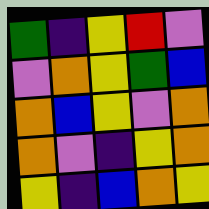[["green", "indigo", "yellow", "red", "violet"], ["violet", "orange", "yellow", "green", "blue"], ["orange", "blue", "yellow", "violet", "orange"], ["orange", "violet", "indigo", "yellow", "orange"], ["yellow", "indigo", "blue", "orange", "yellow"]]